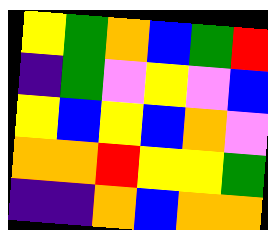[["yellow", "green", "orange", "blue", "green", "red"], ["indigo", "green", "violet", "yellow", "violet", "blue"], ["yellow", "blue", "yellow", "blue", "orange", "violet"], ["orange", "orange", "red", "yellow", "yellow", "green"], ["indigo", "indigo", "orange", "blue", "orange", "orange"]]